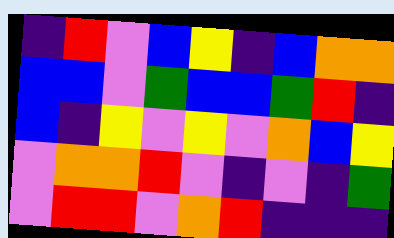[["indigo", "red", "violet", "blue", "yellow", "indigo", "blue", "orange", "orange"], ["blue", "blue", "violet", "green", "blue", "blue", "green", "red", "indigo"], ["blue", "indigo", "yellow", "violet", "yellow", "violet", "orange", "blue", "yellow"], ["violet", "orange", "orange", "red", "violet", "indigo", "violet", "indigo", "green"], ["violet", "red", "red", "violet", "orange", "red", "indigo", "indigo", "indigo"]]